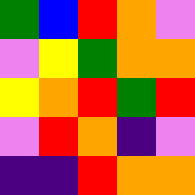[["green", "blue", "red", "orange", "violet"], ["violet", "yellow", "green", "orange", "orange"], ["yellow", "orange", "red", "green", "red"], ["violet", "red", "orange", "indigo", "violet"], ["indigo", "indigo", "red", "orange", "orange"]]